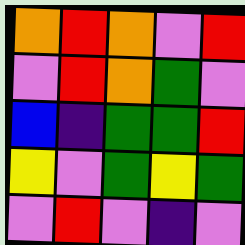[["orange", "red", "orange", "violet", "red"], ["violet", "red", "orange", "green", "violet"], ["blue", "indigo", "green", "green", "red"], ["yellow", "violet", "green", "yellow", "green"], ["violet", "red", "violet", "indigo", "violet"]]